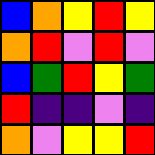[["blue", "orange", "yellow", "red", "yellow"], ["orange", "red", "violet", "red", "violet"], ["blue", "green", "red", "yellow", "green"], ["red", "indigo", "indigo", "violet", "indigo"], ["orange", "violet", "yellow", "yellow", "red"]]